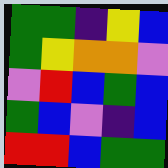[["green", "green", "indigo", "yellow", "blue"], ["green", "yellow", "orange", "orange", "violet"], ["violet", "red", "blue", "green", "blue"], ["green", "blue", "violet", "indigo", "blue"], ["red", "red", "blue", "green", "green"]]